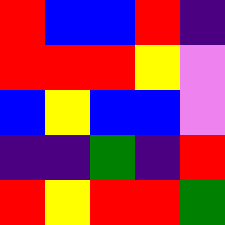[["red", "blue", "blue", "red", "indigo"], ["red", "red", "red", "yellow", "violet"], ["blue", "yellow", "blue", "blue", "violet"], ["indigo", "indigo", "green", "indigo", "red"], ["red", "yellow", "red", "red", "green"]]